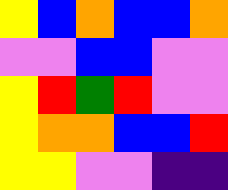[["yellow", "blue", "orange", "blue", "blue", "orange"], ["violet", "violet", "blue", "blue", "violet", "violet"], ["yellow", "red", "green", "red", "violet", "violet"], ["yellow", "orange", "orange", "blue", "blue", "red"], ["yellow", "yellow", "violet", "violet", "indigo", "indigo"]]